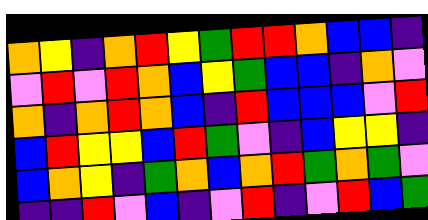[["orange", "yellow", "indigo", "orange", "red", "yellow", "green", "red", "red", "orange", "blue", "blue", "indigo"], ["violet", "red", "violet", "red", "orange", "blue", "yellow", "green", "blue", "blue", "indigo", "orange", "violet"], ["orange", "indigo", "orange", "red", "orange", "blue", "indigo", "red", "blue", "blue", "blue", "violet", "red"], ["blue", "red", "yellow", "yellow", "blue", "red", "green", "violet", "indigo", "blue", "yellow", "yellow", "indigo"], ["blue", "orange", "yellow", "indigo", "green", "orange", "blue", "orange", "red", "green", "orange", "green", "violet"], ["indigo", "indigo", "red", "violet", "blue", "indigo", "violet", "red", "indigo", "violet", "red", "blue", "green"]]